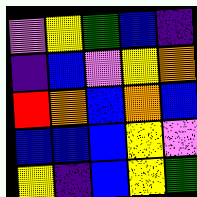[["violet", "yellow", "green", "blue", "indigo"], ["indigo", "blue", "violet", "yellow", "orange"], ["red", "orange", "blue", "orange", "blue"], ["blue", "blue", "blue", "yellow", "violet"], ["yellow", "indigo", "blue", "yellow", "green"]]